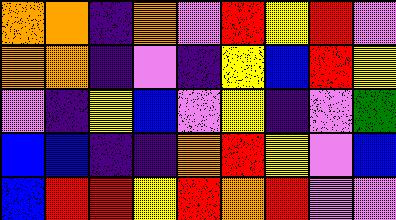[["orange", "orange", "indigo", "orange", "violet", "red", "yellow", "red", "violet"], ["orange", "orange", "indigo", "violet", "indigo", "yellow", "blue", "red", "yellow"], ["violet", "indigo", "yellow", "blue", "violet", "yellow", "indigo", "violet", "green"], ["blue", "blue", "indigo", "indigo", "orange", "red", "yellow", "violet", "blue"], ["blue", "red", "red", "yellow", "red", "orange", "red", "violet", "violet"]]